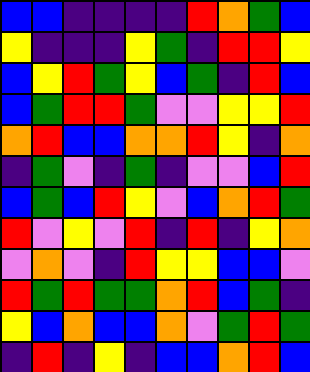[["blue", "blue", "indigo", "indigo", "indigo", "indigo", "red", "orange", "green", "blue"], ["yellow", "indigo", "indigo", "indigo", "yellow", "green", "indigo", "red", "red", "yellow"], ["blue", "yellow", "red", "green", "yellow", "blue", "green", "indigo", "red", "blue"], ["blue", "green", "red", "red", "green", "violet", "violet", "yellow", "yellow", "red"], ["orange", "red", "blue", "blue", "orange", "orange", "red", "yellow", "indigo", "orange"], ["indigo", "green", "violet", "indigo", "green", "indigo", "violet", "violet", "blue", "red"], ["blue", "green", "blue", "red", "yellow", "violet", "blue", "orange", "red", "green"], ["red", "violet", "yellow", "violet", "red", "indigo", "red", "indigo", "yellow", "orange"], ["violet", "orange", "violet", "indigo", "red", "yellow", "yellow", "blue", "blue", "violet"], ["red", "green", "red", "green", "green", "orange", "red", "blue", "green", "indigo"], ["yellow", "blue", "orange", "blue", "blue", "orange", "violet", "green", "red", "green"], ["indigo", "red", "indigo", "yellow", "indigo", "blue", "blue", "orange", "red", "blue"]]